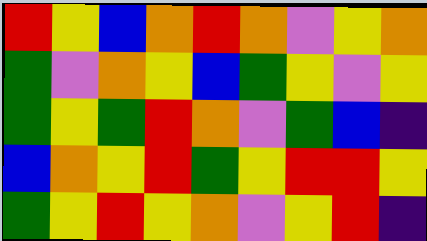[["red", "yellow", "blue", "orange", "red", "orange", "violet", "yellow", "orange"], ["green", "violet", "orange", "yellow", "blue", "green", "yellow", "violet", "yellow"], ["green", "yellow", "green", "red", "orange", "violet", "green", "blue", "indigo"], ["blue", "orange", "yellow", "red", "green", "yellow", "red", "red", "yellow"], ["green", "yellow", "red", "yellow", "orange", "violet", "yellow", "red", "indigo"]]